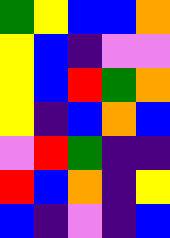[["green", "yellow", "blue", "blue", "orange"], ["yellow", "blue", "indigo", "violet", "violet"], ["yellow", "blue", "red", "green", "orange"], ["yellow", "indigo", "blue", "orange", "blue"], ["violet", "red", "green", "indigo", "indigo"], ["red", "blue", "orange", "indigo", "yellow"], ["blue", "indigo", "violet", "indigo", "blue"]]